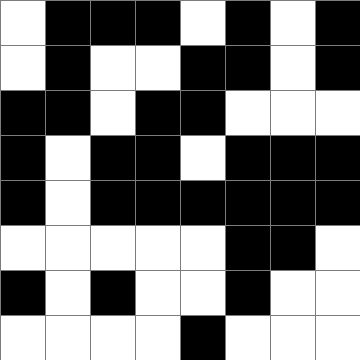[["white", "black", "black", "black", "white", "black", "white", "black"], ["white", "black", "white", "white", "black", "black", "white", "black"], ["black", "black", "white", "black", "black", "white", "white", "white"], ["black", "white", "black", "black", "white", "black", "black", "black"], ["black", "white", "black", "black", "black", "black", "black", "black"], ["white", "white", "white", "white", "white", "black", "black", "white"], ["black", "white", "black", "white", "white", "black", "white", "white"], ["white", "white", "white", "white", "black", "white", "white", "white"]]